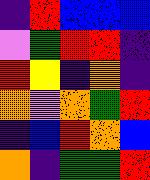[["indigo", "red", "blue", "blue", "blue"], ["violet", "green", "red", "red", "indigo"], ["red", "yellow", "indigo", "orange", "indigo"], ["orange", "violet", "orange", "green", "red"], ["indigo", "blue", "red", "orange", "blue"], ["orange", "indigo", "green", "green", "red"]]